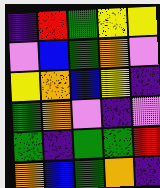[["indigo", "red", "green", "yellow", "yellow"], ["violet", "blue", "green", "orange", "violet"], ["yellow", "orange", "blue", "yellow", "indigo"], ["green", "orange", "violet", "indigo", "violet"], ["green", "indigo", "green", "green", "red"], ["orange", "blue", "green", "orange", "indigo"]]